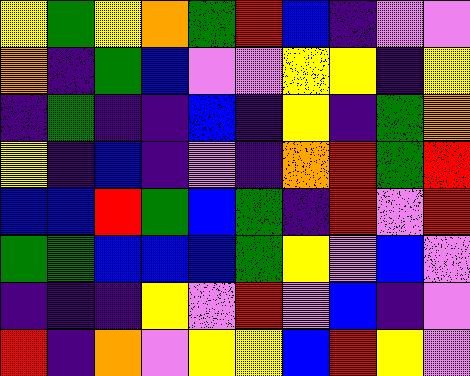[["yellow", "green", "yellow", "orange", "green", "red", "blue", "indigo", "violet", "violet"], ["orange", "indigo", "green", "blue", "violet", "violet", "yellow", "yellow", "indigo", "yellow"], ["indigo", "green", "indigo", "indigo", "blue", "indigo", "yellow", "indigo", "green", "orange"], ["yellow", "indigo", "blue", "indigo", "violet", "indigo", "orange", "red", "green", "red"], ["blue", "blue", "red", "green", "blue", "green", "indigo", "red", "violet", "red"], ["green", "green", "blue", "blue", "blue", "green", "yellow", "violet", "blue", "violet"], ["indigo", "indigo", "indigo", "yellow", "violet", "red", "violet", "blue", "indigo", "violet"], ["red", "indigo", "orange", "violet", "yellow", "yellow", "blue", "red", "yellow", "violet"]]